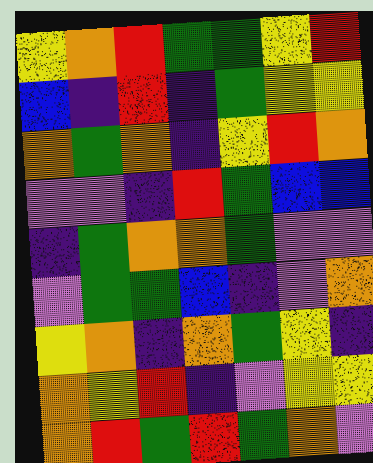[["yellow", "orange", "red", "green", "green", "yellow", "red"], ["blue", "indigo", "red", "indigo", "green", "yellow", "yellow"], ["orange", "green", "orange", "indigo", "yellow", "red", "orange"], ["violet", "violet", "indigo", "red", "green", "blue", "blue"], ["indigo", "green", "orange", "orange", "green", "violet", "violet"], ["violet", "green", "green", "blue", "indigo", "violet", "orange"], ["yellow", "orange", "indigo", "orange", "green", "yellow", "indigo"], ["orange", "yellow", "red", "indigo", "violet", "yellow", "yellow"], ["orange", "red", "green", "red", "green", "orange", "violet"]]